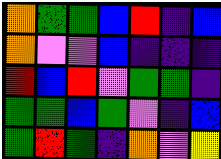[["orange", "green", "green", "blue", "red", "indigo", "blue"], ["orange", "violet", "violet", "blue", "indigo", "indigo", "indigo"], ["red", "blue", "red", "violet", "green", "green", "indigo"], ["green", "green", "blue", "green", "violet", "indigo", "blue"], ["green", "red", "green", "indigo", "orange", "violet", "yellow"]]